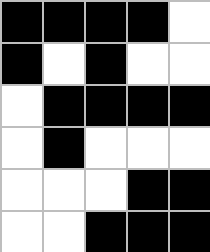[["black", "black", "black", "black", "white"], ["black", "white", "black", "white", "white"], ["white", "black", "black", "black", "black"], ["white", "black", "white", "white", "white"], ["white", "white", "white", "black", "black"], ["white", "white", "black", "black", "black"]]